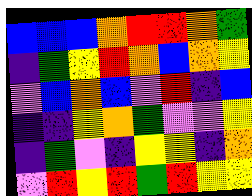[["blue", "blue", "blue", "orange", "red", "red", "orange", "green"], ["indigo", "green", "yellow", "red", "orange", "blue", "orange", "yellow"], ["violet", "blue", "orange", "blue", "violet", "red", "indigo", "blue"], ["indigo", "indigo", "yellow", "orange", "green", "violet", "violet", "yellow"], ["indigo", "green", "violet", "indigo", "yellow", "yellow", "indigo", "orange"], ["violet", "red", "yellow", "red", "green", "red", "yellow", "yellow"]]